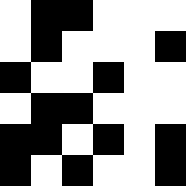[["white", "black", "black", "white", "white", "white"], ["white", "black", "white", "white", "white", "black"], ["black", "white", "white", "black", "white", "white"], ["white", "black", "black", "white", "white", "white"], ["black", "black", "white", "black", "white", "black"], ["black", "white", "black", "white", "white", "black"]]